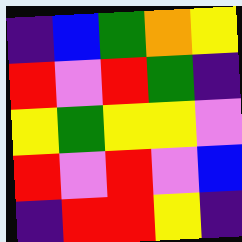[["indigo", "blue", "green", "orange", "yellow"], ["red", "violet", "red", "green", "indigo"], ["yellow", "green", "yellow", "yellow", "violet"], ["red", "violet", "red", "violet", "blue"], ["indigo", "red", "red", "yellow", "indigo"]]